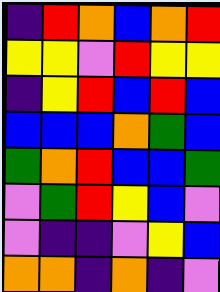[["indigo", "red", "orange", "blue", "orange", "red"], ["yellow", "yellow", "violet", "red", "yellow", "yellow"], ["indigo", "yellow", "red", "blue", "red", "blue"], ["blue", "blue", "blue", "orange", "green", "blue"], ["green", "orange", "red", "blue", "blue", "green"], ["violet", "green", "red", "yellow", "blue", "violet"], ["violet", "indigo", "indigo", "violet", "yellow", "blue"], ["orange", "orange", "indigo", "orange", "indigo", "violet"]]